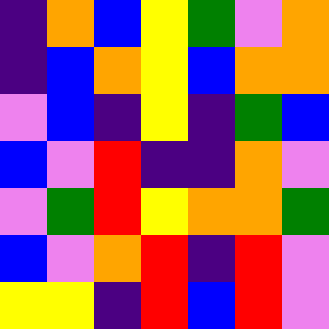[["indigo", "orange", "blue", "yellow", "green", "violet", "orange"], ["indigo", "blue", "orange", "yellow", "blue", "orange", "orange"], ["violet", "blue", "indigo", "yellow", "indigo", "green", "blue"], ["blue", "violet", "red", "indigo", "indigo", "orange", "violet"], ["violet", "green", "red", "yellow", "orange", "orange", "green"], ["blue", "violet", "orange", "red", "indigo", "red", "violet"], ["yellow", "yellow", "indigo", "red", "blue", "red", "violet"]]